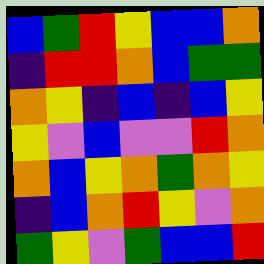[["blue", "green", "red", "yellow", "blue", "blue", "orange"], ["indigo", "red", "red", "orange", "blue", "green", "green"], ["orange", "yellow", "indigo", "blue", "indigo", "blue", "yellow"], ["yellow", "violet", "blue", "violet", "violet", "red", "orange"], ["orange", "blue", "yellow", "orange", "green", "orange", "yellow"], ["indigo", "blue", "orange", "red", "yellow", "violet", "orange"], ["green", "yellow", "violet", "green", "blue", "blue", "red"]]